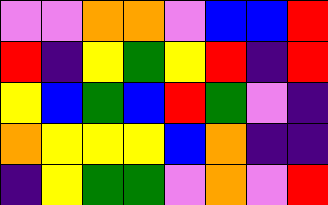[["violet", "violet", "orange", "orange", "violet", "blue", "blue", "red"], ["red", "indigo", "yellow", "green", "yellow", "red", "indigo", "red"], ["yellow", "blue", "green", "blue", "red", "green", "violet", "indigo"], ["orange", "yellow", "yellow", "yellow", "blue", "orange", "indigo", "indigo"], ["indigo", "yellow", "green", "green", "violet", "orange", "violet", "red"]]